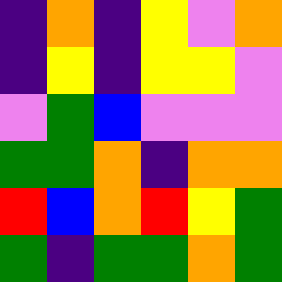[["indigo", "orange", "indigo", "yellow", "violet", "orange"], ["indigo", "yellow", "indigo", "yellow", "yellow", "violet"], ["violet", "green", "blue", "violet", "violet", "violet"], ["green", "green", "orange", "indigo", "orange", "orange"], ["red", "blue", "orange", "red", "yellow", "green"], ["green", "indigo", "green", "green", "orange", "green"]]